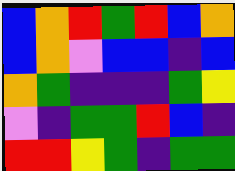[["blue", "orange", "red", "green", "red", "blue", "orange"], ["blue", "orange", "violet", "blue", "blue", "indigo", "blue"], ["orange", "green", "indigo", "indigo", "indigo", "green", "yellow"], ["violet", "indigo", "green", "green", "red", "blue", "indigo"], ["red", "red", "yellow", "green", "indigo", "green", "green"]]